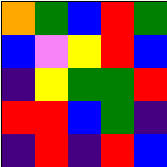[["orange", "green", "blue", "red", "green"], ["blue", "violet", "yellow", "red", "blue"], ["indigo", "yellow", "green", "green", "red"], ["red", "red", "blue", "green", "indigo"], ["indigo", "red", "indigo", "red", "blue"]]